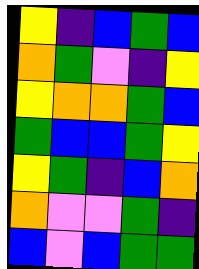[["yellow", "indigo", "blue", "green", "blue"], ["orange", "green", "violet", "indigo", "yellow"], ["yellow", "orange", "orange", "green", "blue"], ["green", "blue", "blue", "green", "yellow"], ["yellow", "green", "indigo", "blue", "orange"], ["orange", "violet", "violet", "green", "indigo"], ["blue", "violet", "blue", "green", "green"]]